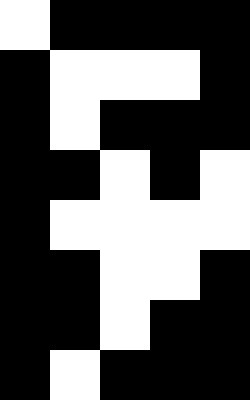[["white", "black", "black", "black", "black"], ["black", "white", "white", "white", "black"], ["black", "white", "black", "black", "black"], ["black", "black", "white", "black", "white"], ["black", "white", "white", "white", "white"], ["black", "black", "white", "white", "black"], ["black", "black", "white", "black", "black"], ["black", "white", "black", "black", "black"]]